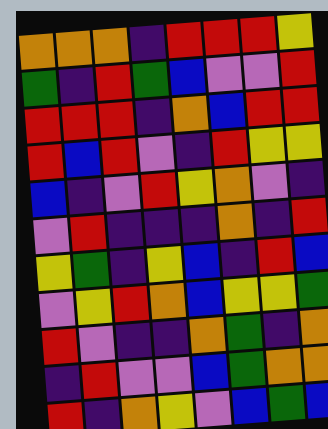[["orange", "orange", "orange", "indigo", "red", "red", "red", "yellow"], ["green", "indigo", "red", "green", "blue", "violet", "violet", "red"], ["red", "red", "red", "indigo", "orange", "blue", "red", "red"], ["red", "blue", "red", "violet", "indigo", "red", "yellow", "yellow"], ["blue", "indigo", "violet", "red", "yellow", "orange", "violet", "indigo"], ["violet", "red", "indigo", "indigo", "indigo", "orange", "indigo", "red"], ["yellow", "green", "indigo", "yellow", "blue", "indigo", "red", "blue"], ["violet", "yellow", "red", "orange", "blue", "yellow", "yellow", "green"], ["red", "violet", "indigo", "indigo", "orange", "green", "indigo", "orange"], ["indigo", "red", "violet", "violet", "blue", "green", "orange", "orange"], ["red", "indigo", "orange", "yellow", "violet", "blue", "green", "blue"]]